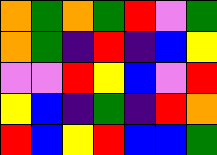[["orange", "green", "orange", "green", "red", "violet", "green"], ["orange", "green", "indigo", "red", "indigo", "blue", "yellow"], ["violet", "violet", "red", "yellow", "blue", "violet", "red"], ["yellow", "blue", "indigo", "green", "indigo", "red", "orange"], ["red", "blue", "yellow", "red", "blue", "blue", "green"]]